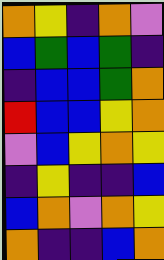[["orange", "yellow", "indigo", "orange", "violet"], ["blue", "green", "blue", "green", "indigo"], ["indigo", "blue", "blue", "green", "orange"], ["red", "blue", "blue", "yellow", "orange"], ["violet", "blue", "yellow", "orange", "yellow"], ["indigo", "yellow", "indigo", "indigo", "blue"], ["blue", "orange", "violet", "orange", "yellow"], ["orange", "indigo", "indigo", "blue", "orange"]]